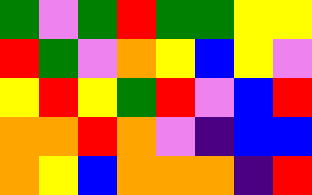[["green", "violet", "green", "red", "green", "green", "yellow", "yellow"], ["red", "green", "violet", "orange", "yellow", "blue", "yellow", "violet"], ["yellow", "red", "yellow", "green", "red", "violet", "blue", "red"], ["orange", "orange", "red", "orange", "violet", "indigo", "blue", "blue"], ["orange", "yellow", "blue", "orange", "orange", "orange", "indigo", "red"]]